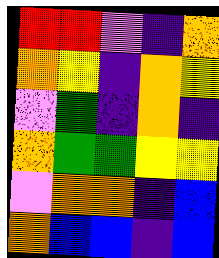[["red", "red", "violet", "indigo", "orange"], ["orange", "yellow", "indigo", "orange", "yellow"], ["violet", "green", "indigo", "orange", "indigo"], ["orange", "green", "green", "yellow", "yellow"], ["violet", "orange", "orange", "indigo", "blue"], ["orange", "blue", "blue", "indigo", "blue"]]